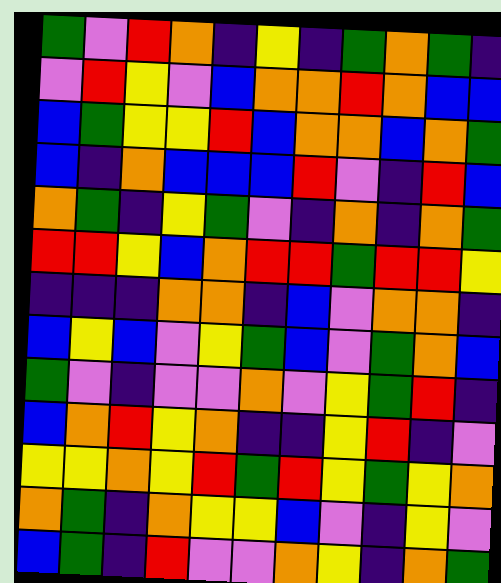[["green", "violet", "red", "orange", "indigo", "yellow", "indigo", "green", "orange", "green", "indigo"], ["violet", "red", "yellow", "violet", "blue", "orange", "orange", "red", "orange", "blue", "blue"], ["blue", "green", "yellow", "yellow", "red", "blue", "orange", "orange", "blue", "orange", "green"], ["blue", "indigo", "orange", "blue", "blue", "blue", "red", "violet", "indigo", "red", "blue"], ["orange", "green", "indigo", "yellow", "green", "violet", "indigo", "orange", "indigo", "orange", "green"], ["red", "red", "yellow", "blue", "orange", "red", "red", "green", "red", "red", "yellow"], ["indigo", "indigo", "indigo", "orange", "orange", "indigo", "blue", "violet", "orange", "orange", "indigo"], ["blue", "yellow", "blue", "violet", "yellow", "green", "blue", "violet", "green", "orange", "blue"], ["green", "violet", "indigo", "violet", "violet", "orange", "violet", "yellow", "green", "red", "indigo"], ["blue", "orange", "red", "yellow", "orange", "indigo", "indigo", "yellow", "red", "indigo", "violet"], ["yellow", "yellow", "orange", "yellow", "red", "green", "red", "yellow", "green", "yellow", "orange"], ["orange", "green", "indigo", "orange", "yellow", "yellow", "blue", "violet", "indigo", "yellow", "violet"], ["blue", "green", "indigo", "red", "violet", "violet", "orange", "yellow", "indigo", "orange", "green"]]